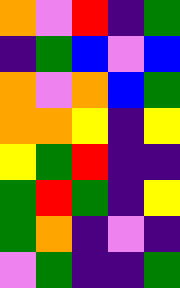[["orange", "violet", "red", "indigo", "green"], ["indigo", "green", "blue", "violet", "blue"], ["orange", "violet", "orange", "blue", "green"], ["orange", "orange", "yellow", "indigo", "yellow"], ["yellow", "green", "red", "indigo", "indigo"], ["green", "red", "green", "indigo", "yellow"], ["green", "orange", "indigo", "violet", "indigo"], ["violet", "green", "indigo", "indigo", "green"]]